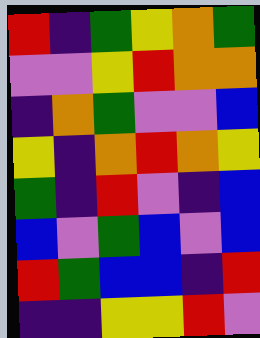[["red", "indigo", "green", "yellow", "orange", "green"], ["violet", "violet", "yellow", "red", "orange", "orange"], ["indigo", "orange", "green", "violet", "violet", "blue"], ["yellow", "indigo", "orange", "red", "orange", "yellow"], ["green", "indigo", "red", "violet", "indigo", "blue"], ["blue", "violet", "green", "blue", "violet", "blue"], ["red", "green", "blue", "blue", "indigo", "red"], ["indigo", "indigo", "yellow", "yellow", "red", "violet"]]